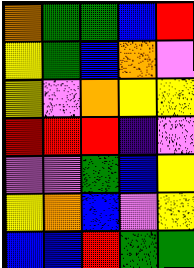[["orange", "green", "green", "blue", "red"], ["yellow", "green", "blue", "orange", "violet"], ["yellow", "violet", "orange", "yellow", "yellow"], ["red", "red", "red", "indigo", "violet"], ["violet", "violet", "green", "blue", "yellow"], ["yellow", "orange", "blue", "violet", "yellow"], ["blue", "blue", "red", "green", "green"]]